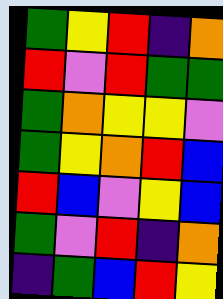[["green", "yellow", "red", "indigo", "orange"], ["red", "violet", "red", "green", "green"], ["green", "orange", "yellow", "yellow", "violet"], ["green", "yellow", "orange", "red", "blue"], ["red", "blue", "violet", "yellow", "blue"], ["green", "violet", "red", "indigo", "orange"], ["indigo", "green", "blue", "red", "yellow"]]